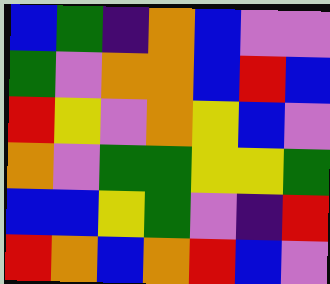[["blue", "green", "indigo", "orange", "blue", "violet", "violet"], ["green", "violet", "orange", "orange", "blue", "red", "blue"], ["red", "yellow", "violet", "orange", "yellow", "blue", "violet"], ["orange", "violet", "green", "green", "yellow", "yellow", "green"], ["blue", "blue", "yellow", "green", "violet", "indigo", "red"], ["red", "orange", "blue", "orange", "red", "blue", "violet"]]